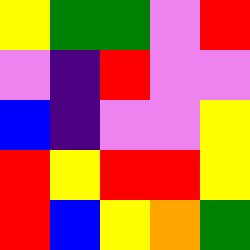[["yellow", "green", "green", "violet", "red"], ["violet", "indigo", "red", "violet", "violet"], ["blue", "indigo", "violet", "violet", "yellow"], ["red", "yellow", "red", "red", "yellow"], ["red", "blue", "yellow", "orange", "green"]]